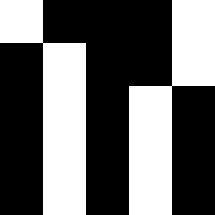[["white", "black", "black", "black", "white"], ["black", "white", "black", "black", "white"], ["black", "white", "black", "white", "black"], ["black", "white", "black", "white", "black"], ["black", "white", "black", "white", "black"]]